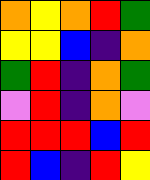[["orange", "yellow", "orange", "red", "green"], ["yellow", "yellow", "blue", "indigo", "orange"], ["green", "red", "indigo", "orange", "green"], ["violet", "red", "indigo", "orange", "violet"], ["red", "red", "red", "blue", "red"], ["red", "blue", "indigo", "red", "yellow"]]